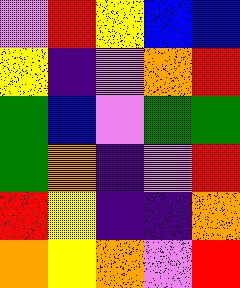[["violet", "red", "yellow", "blue", "blue"], ["yellow", "indigo", "violet", "orange", "red"], ["green", "blue", "violet", "green", "green"], ["green", "orange", "indigo", "violet", "red"], ["red", "yellow", "indigo", "indigo", "orange"], ["orange", "yellow", "orange", "violet", "red"]]